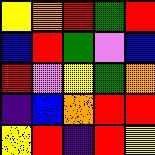[["yellow", "orange", "red", "green", "red"], ["blue", "red", "green", "violet", "blue"], ["red", "violet", "yellow", "green", "orange"], ["indigo", "blue", "orange", "red", "red"], ["yellow", "red", "indigo", "red", "yellow"]]